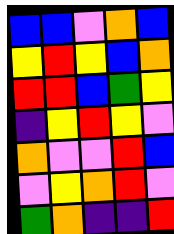[["blue", "blue", "violet", "orange", "blue"], ["yellow", "red", "yellow", "blue", "orange"], ["red", "red", "blue", "green", "yellow"], ["indigo", "yellow", "red", "yellow", "violet"], ["orange", "violet", "violet", "red", "blue"], ["violet", "yellow", "orange", "red", "violet"], ["green", "orange", "indigo", "indigo", "red"]]